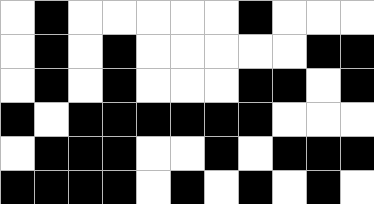[["white", "black", "white", "white", "white", "white", "white", "black", "white", "white", "white"], ["white", "black", "white", "black", "white", "white", "white", "white", "white", "black", "black"], ["white", "black", "white", "black", "white", "white", "white", "black", "black", "white", "black"], ["black", "white", "black", "black", "black", "black", "black", "black", "white", "white", "white"], ["white", "black", "black", "black", "white", "white", "black", "white", "black", "black", "black"], ["black", "black", "black", "black", "white", "black", "white", "black", "white", "black", "white"]]